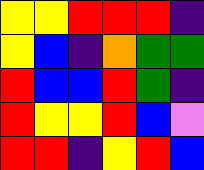[["yellow", "yellow", "red", "red", "red", "indigo"], ["yellow", "blue", "indigo", "orange", "green", "green"], ["red", "blue", "blue", "red", "green", "indigo"], ["red", "yellow", "yellow", "red", "blue", "violet"], ["red", "red", "indigo", "yellow", "red", "blue"]]